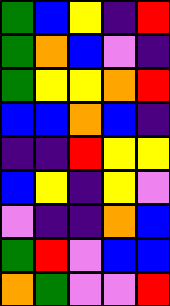[["green", "blue", "yellow", "indigo", "red"], ["green", "orange", "blue", "violet", "indigo"], ["green", "yellow", "yellow", "orange", "red"], ["blue", "blue", "orange", "blue", "indigo"], ["indigo", "indigo", "red", "yellow", "yellow"], ["blue", "yellow", "indigo", "yellow", "violet"], ["violet", "indigo", "indigo", "orange", "blue"], ["green", "red", "violet", "blue", "blue"], ["orange", "green", "violet", "violet", "red"]]